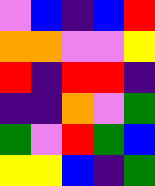[["violet", "blue", "indigo", "blue", "red"], ["orange", "orange", "violet", "violet", "yellow"], ["red", "indigo", "red", "red", "indigo"], ["indigo", "indigo", "orange", "violet", "green"], ["green", "violet", "red", "green", "blue"], ["yellow", "yellow", "blue", "indigo", "green"]]